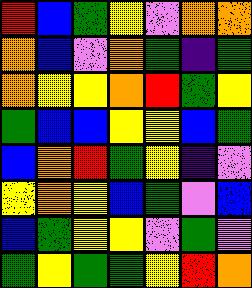[["red", "blue", "green", "yellow", "violet", "orange", "orange"], ["orange", "blue", "violet", "orange", "green", "indigo", "green"], ["orange", "yellow", "yellow", "orange", "red", "green", "yellow"], ["green", "blue", "blue", "yellow", "yellow", "blue", "green"], ["blue", "orange", "red", "green", "yellow", "indigo", "violet"], ["yellow", "orange", "yellow", "blue", "green", "violet", "blue"], ["blue", "green", "yellow", "yellow", "violet", "green", "violet"], ["green", "yellow", "green", "green", "yellow", "red", "orange"]]